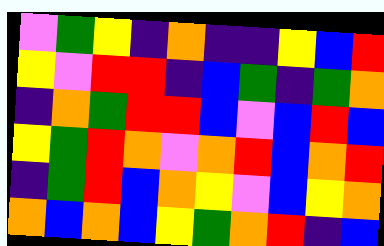[["violet", "green", "yellow", "indigo", "orange", "indigo", "indigo", "yellow", "blue", "red"], ["yellow", "violet", "red", "red", "indigo", "blue", "green", "indigo", "green", "orange"], ["indigo", "orange", "green", "red", "red", "blue", "violet", "blue", "red", "blue"], ["yellow", "green", "red", "orange", "violet", "orange", "red", "blue", "orange", "red"], ["indigo", "green", "red", "blue", "orange", "yellow", "violet", "blue", "yellow", "orange"], ["orange", "blue", "orange", "blue", "yellow", "green", "orange", "red", "indigo", "blue"]]